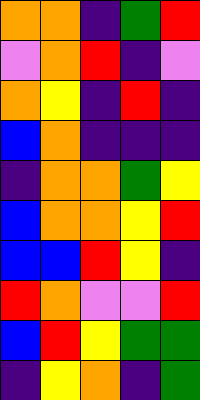[["orange", "orange", "indigo", "green", "red"], ["violet", "orange", "red", "indigo", "violet"], ["orange", "yellow", "indigo", "red", "indigo"], ["blue", "orange", "indigo", "indigo", "indigo"], ["indigo", "orange", "orange", "green", "yellow"], ["blue", "orange", "orange", "yellow", "red"], ["blue", "blue", "red", "yellow", "indigo"], ["red", "orange", "violet", "violet", "red"], ["blue", "red", "yellow", "green", "green"], ["indigo", "yellow", "orange", "indigo", "green"]]